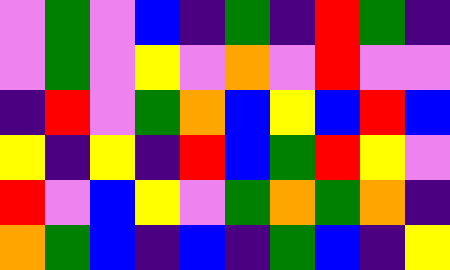[["violet", "green", "violet", "blue", "indigo", "green", "indigo", "red", "green", "indigo"], ["violet", "green", "violet", "yellow", "violet", "orange", "violet", "red", "violet", "violet"], ["indigo", "red", "violet", "green", "orange", "blue", "yellow", "blue", "red", "blue"], ["yellow", "indigo", "yellow", "indigo", "red", "blue", "green", "red", "yellow", "violet"], ["red", "violet", "blue", "yellow", "violet", "green", "orange", "green", "orange", "indigo"], ["orange", "green", "blue", "indigo", "blue", "indigo", "green", "blue", "indigo", "yellow"]]